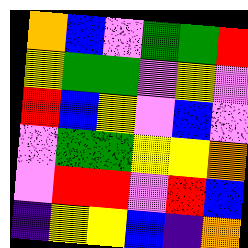[["orange", "blue", "violet", "green", "green", "red"], ["yellow", "green", "green", "violet", "yellow", "violet"], ["red", "blue", "yellow", "violet", "blue", "violet"], ["violet", "green", "green", "yellow", "yellow", "orange"], ["violet", "red", "red", "violet", "red", "blue"], ["indigo", "yellow", "yellow", "blue", "indigo", "orange"]]